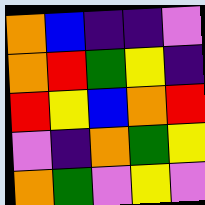[["orange", "blue", "indigo", "indigo", "violet"], ["orange", "red", "green", "yellow", "indigo"], ["red", "yellow", "blue", "orange", "red"], ["violet", "indigo", "orange", "green", "yellow"], ["orange", "green", "violet", "yellow", "violet"]]